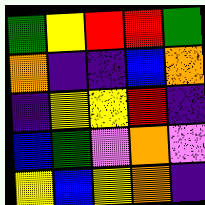[["green", "yellow", "red", "red", "green"], ["orange", "indigo", "indigo", "blue", "orange"], ["indigo", "yellow", "yellow", "red", "indigo"], ["blue", "green", "violet", "orange", "violet"], ["yellow", "blue", "yellow", "orange", "indigo"]]